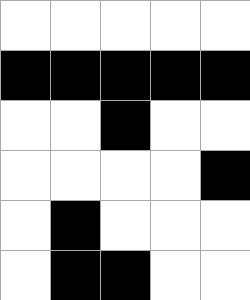[["white", "white", "white", "white", "white"], ["black", "black", "black", "black", "black"], ["white", "white", "black", "white", "white"], ["white", "white", "white", "white", "black"], ["white", "black", "white", "white", "white"], ["white", "black", "black", "white", "white"]]